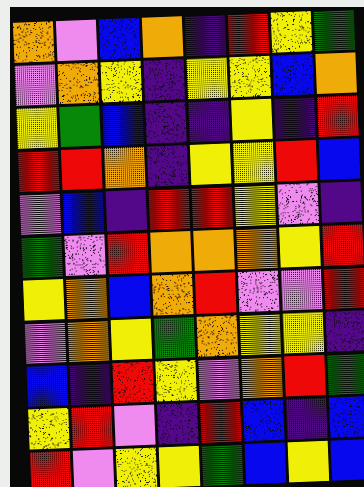[["orange", "violet", "blue", "orange", "indigo", "red", "yellow", "green"], ["violet", "orange", "yellow", "indigo", "yellow", "yellow", "blue", "orange"], ["yellow", "green", "blue", "indigo", "indigo", "yellow", "indigo", "red"], ["red", "red", "orange", "indigo", "yellow", "yellow", "red", "blue"], ["violet", "blue", "indigo", "red", "red", "yellow", "violet", "indigo"], ["green", "violet", "red", "orange", "orange", "orange", "yellow", "red"], ["yellow", "orange", "blue", "orange", "red", "violet", "violet", "red"], ["violet", "orange", "yellow", "green", "orange", "yellow", "yellow", "indigo"], ["blue", "indigo", "red", "yellow", "violet", "orange", "red", "green"], ["yellow", "red", "violet", "indigo", "red", "blue", "indigo", "blue"], ["red", "violet", "yellow", "yellow", "green", "blue", "yellow", "blue"]]